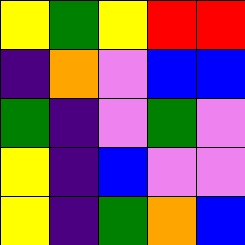[["yellow", "green", "yellow", "red", "red"], ["indigo", "orange", "violet", "blue", "blue"], ["green", "indigo", "violet", "green", "violet"], ["yellow", "indigo", "blue", "violet", "violet"], ["yellow", "indigo", "green", "orange", "blue"]]